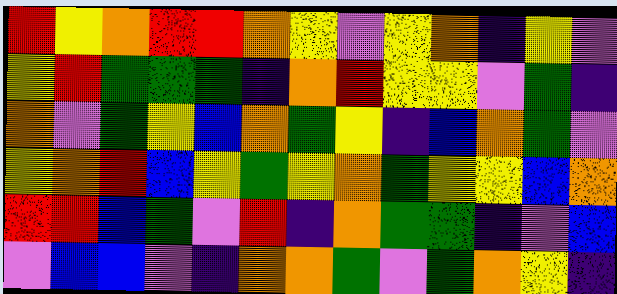[["red", "yellow", "orange", "red", "red", "orange", "yellow", "violet", "yellow", "orange", "indigo", "yellow", "violet"], ["yellow", "red", "green", "green", "green", "indigo", "orange", "red", "yellow", "yellow", "violet", "green", "indigo"], ["orange", "violet", "green", "yellow", "blue", "orange", "green", "yellow", "indigo", "blue", "orange", "green", "violet"], ["yellow", "orange", "red", "blue", "yellow", "green", "yellow", "orange", "green", "yellow", "yellow", "blue", "orange"], ["red", "red", "blue", "green", "violet", "red", "indigo", "orange", "green", "green", "indigo", "violet", "blue"], ["violet", "blue", "blue", "violet", "indigo", "orange", "orange", "green", "violet", "green", "orange", "yellow", "indigo"]]